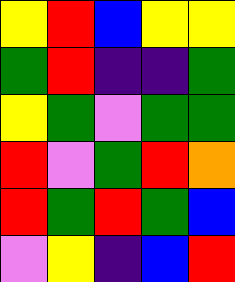[["yellow", "red", "blue", "yellow", "yellow"], ["green", "red", "indigo", "indigo", "green"], ["yellow", "green", "violet", "green", "green"], ["red", "violet", "green", "red", "orange"], ["red", "green", "red", "green", "blue"], ["violet", "yellow", "indigo", "blue", "red"]]